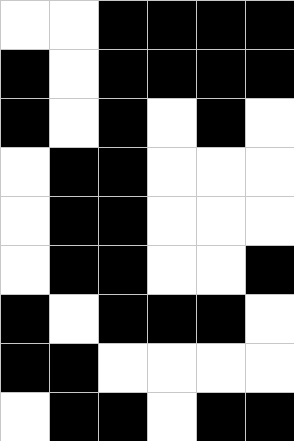[["white", "white", "black", "black", "black", "black"], ["black", "white", "black", "black", "black", "black"], ["black", "white", "black", "white", "black", "white"], ["white", "black", "black", "white", "white", "white"], ["white", "black", "black", "white", "white", "white"], ["white", "black", "black", "white", "white", "black"], ["black", "white", "black", "black", "black", "white"], ["black", "black", "white", "white", "white", "white"], ["white", "black", "black", "white", "black", "black"]]